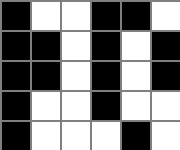[["black", "white", "white", "black", "black", "white"], ["black", "black", "white", "black", "white", "black"], ["black", "black", "white", "black", "white", "black"], ["black", "white", "white", "black", "white", "white"], ["black", "white", "white", "white", "black", "white"]]